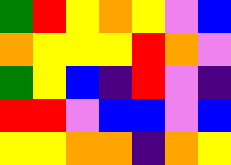[["green", "red", "yellow", "orange", "yellow", "violet", "blue"], ["orange", "yellow", "yellow", "yellow", "red", "orange", "violet"], ["green", "yellow", "blue", "indigo", "red", "violet", "indigo"], ["red", "red", "violet", "blue", "blue", "violet", "blue"], ["yellow", "yellow", "orange", "orange", "indigo", "orange", "yellow"]]